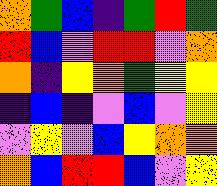[["orange", "green", "blue", "indigo", "green", "red", "green"], ["red", "blue", "violet", "red", "red", "violet", "orange"], ["orange", "indigo", "yellow", "orange", "green", "yellow", "yellow"], ["indigo", "blue", "indigo", "violet", "blue", "violet", "yellow"], ["violet", "yellow", "violet", "blue", "yellow", "orange", "orange"], ["orange", "blue", "red", "red", "blue", "violet", "yellow"]]